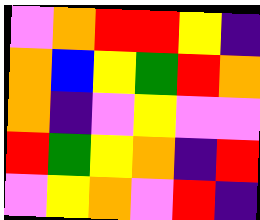[["violet", "orange", "red", "red", "yellow", "indigo"], ["orange", "blue", "yellow", "green", "red", "orange"], ["orange", "indigo", "violet", "yellow", "violet", "violet"], ["red", "green", "yellow", "orange", "indigo", "red"], ["violet", "yellow", "orange", "violet", "red", "indigo"]]